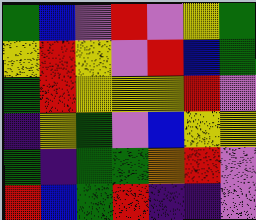[["green", "blue", "violet", "red", "violet", "yellow", "green"], ["yellow", "red", "yellow", "violet", "red", "blue", "green"], ["green", "red", "yellow", "yellow", "yellow", "red", "violet"], ["indigo", "yellow", "green", "violet", "blue", "yellow", "yellow"], ["green", "indigo", "green", "green", "orange", "red", "violet"], ["red", "blue", "green", "red", "indigo", "indigo", "violet"]]